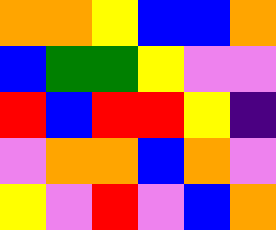[["orange", "orange", "yellow", "blue", "blue", "orange"], ["blue", "green", "green", "yellow", "violet", "violet"], ["red", "blue", "red", "red", "yellow", "indigo"], ["violet", "orange", "orange", "blue", "orange", "violet"], ["yellow", "violet", "red", "violet", "blue", "orange"]]